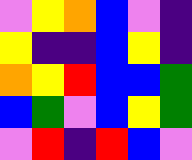[["violet", "yellow", "orange", "blue", "violet", "indigo"], ["yellow", "indigo", "indigo", "blue", "yellow", "indigo"], ["orange", "yellow", "red", "blue", "blue", "green"], ["blue", "green", "violet", "blue", "yellow", "green"], ["violet", "red", "indigo", "red", "blue", "violet"]]